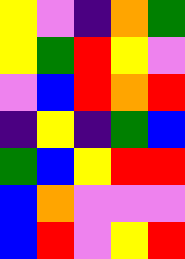[["yellow", "violet", "indigo", "orange", "green"], ["yellow", "green", "red", "yellow", "violet"], ["violet", "blue", "red", "orange", "red"], ["indigo", "yellow", "indigo", "green", "blue"], ["green", "blue", "yellow", "red", "red"], ["blue", "orange", "violet", "violet", "violet"], ["blue", "red", "violet", "yellow", "red"]]